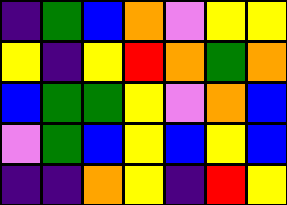[["indigo", "green", "blue", "orange", "violet", "yellow", "yellow"], ["yellow", "indigo", "yellow", "red", "orange", "green", "orange"], ["blue", "green", "green", "yellow", "violet", "orange", "blue"], ["violet", "green", "blue", "yellow", "blue", "yellow", "blue"], ["indigo", "indigo", "orange", "yellow", "indigo", "red", "yellow"]]